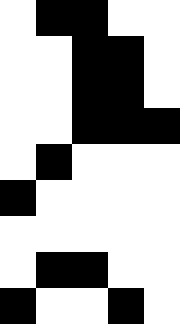[["white", "black", "black", "white", "white"], ["white", "white", "black", "black", "white"], ["white", "white", "black", "black", "white"], ["white", "white", "black", "black", "black"], ["white", "black", "white", "white", "white"], ["black", "white", "white", "white", "white"], ["white", "white", "white", "white", "white"], ["white", "black", "black", "white", "white"], ["black", "white", "white", "black", "white"]]